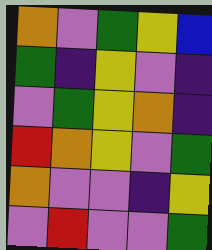[["orange", "violet", "green", "yellow", "blue"], ["green", "indigo", "yellow", "violet", "indigo"], ["violet", "green", "yellow", "orange", "indigo"], ["red", "orange", "yellow", "violet", "green"], ["orange", "violet", "violet", "indigo", "yellow"], ["violet", "red", "violet", "violet", "green"]]